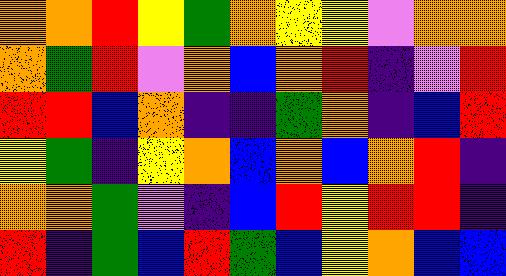[["orange", "orange", "red", "yellow", "green", "orange", "yellow", "yellow", "violet", "orange", "orange"], ["orange", "green", "red", "violet", "orange", "blue", "orange", "red", "indigo", "violet", "red"], ["red", "red", "blue", "orange", "indigo", "indigo", "green", "orange", "indigo", "blue", "red"], ["yellow", "green", "indigo", "yellow", "orange", "blue", "orange", "blue", "orange", "red", "indigo"], ["orange", "orange", "green", "violet", "indigo", "blue", "red", "yellow", "red", "red", "indigo"], ["red", "indigo", "green", "blue", "red", "green", "blue", "yellow", "orange", "blue", "blue"]]